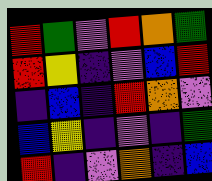[["red", "green", "violet", "red", "orange", "green"], ["red", "yellow", "indigo", "violet", "blue", "red"], ["indigo", "blue", "indigo", "red", "orange", "violet"], ["blue", "yellow", "indigo", "violet", "indigo", "green"], ["red", "indigo", "violet", "orange", "indigo", "blue"]]